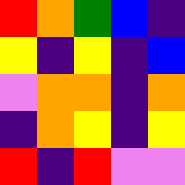[["red", "orange", "green", "blue", "indigo"], ["yellow", "indigo", "yellow", "indigo", "blue"], ["violet", "orange", "orange", "indigo", "orange"], ["indigo", "orange", "yellow", "indigo", "yellow"], ["red", "indigo", "red", "violet", "violet"]]